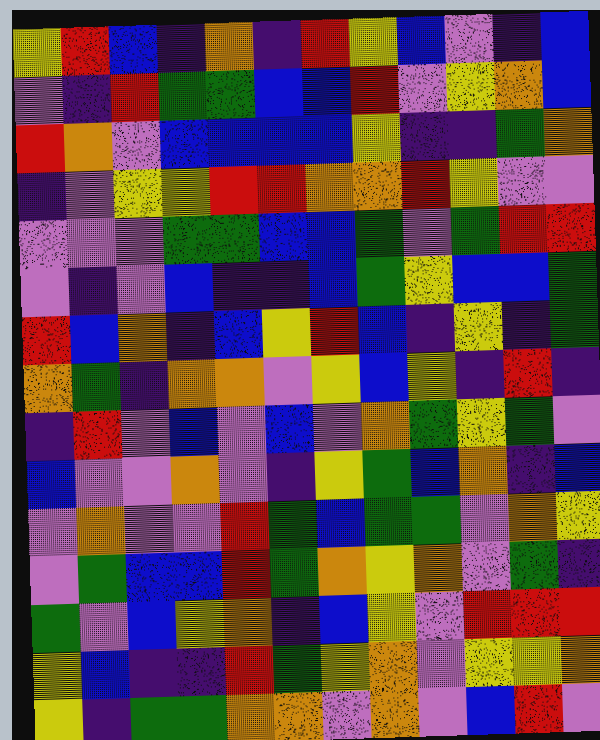[["yellow", "red", "blue", "indigo", "orange", "indigo", "red", "yellow", "blue", "violet", "indigo", "blue"], ["violet", "indigo", "red", "green", "green", "blue", "blue", "red", "violet", "yellow", "orange", "blue"], ["red", "orange", "violet", "blue", "blue", "blue", "blue", "yellow", "indigo", "indigo", "green", "orange"], ["indigo", "violet", "yellow", "yellow", "red", "red", "orange", "orange", "red", "yellow", "violet", "violet"], ["violet", "violet", "violet", "green", "green", "blue", "blue", "green", "violet", "green", "red", "red"], ["violet", "indigo", "violet", "blue", "indigo", "indigo", "blue", "green", "yellow", "blue", "blue", "green"], ["red", "blue", "orange", "indigo", "blue", "yellow", "red", "blue", "indigo", "yellow", "indigo", "green"], ["orange", "green", "indigo", "orange", "orange", "violet", "yellow", "blue", "yellow", "indigo", "red", "indigo"], ["indigo", "red", "violet", "blue", "violet", "blue", "violet", "orange", "green", "yellow", "green", "violet"], ["blue", "violet", "violet", "orange", "violet", "indigo", "yellow", "green", "blue", "orange", "indigo", "blue"], ["violet", "orange", "violet", "violet", "red", "green", "blue", "green", "green", "violet", "orange", "yellow"], ["violet", "green", "blue", "blue", "red", "green", "orange", "yellow", "orange", "violet", "green", "indigo"], ["green", "violet", "blue", "yellow", "orange", "indigo", "blue", "yellow", "violet", "red", "red", "red"], ["yellow", "blue", "indigo", "indigo", "red", "green", "yellow", "orange", "violet", "yellow", "yellow", "orange"], ["yellow", "indigo", "green", "green", "orange", "orange", "violet", "orange", "violet", "blue", "red", "violet"]]